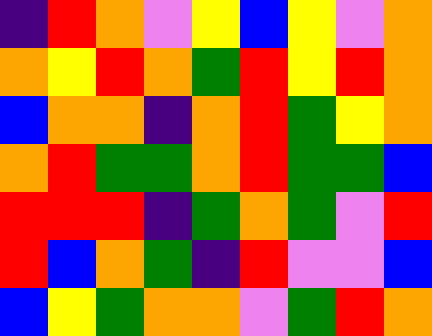[["indigo", "red", "orange", "violet", "yellow", "blue", "yellow", "violet", "orange"], ["orange", "yellow", "red", "orange", "green", "red", "yellow", "red", "orange"], ["blue", "orange", "orange", "indigo", "orange", "red", "green", "yellow", "orange"], ["orange", "red", "green", "green", "orange", "red", "green", "green", "blue"], ["red", "red", "red", "indigo", "green", "orange", "green", "violet", "red"], ["red", "blue", "orange", "green", "indigo", "red", "violet", "violet", "blue"], ["blue", "yellow", "green", "orange", "orange", "violet", "green", "red", "orange"]]